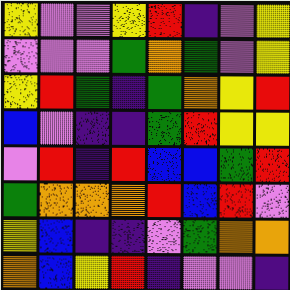[["yellow", "violet", "violet", "yellow", "red", "indigo", "violet", "yellow"], ["violet", "violet", "violet", "green", "orange", "green", "violet", "yellow"], ["yellow", "red", "green", "indigo", "green", "orange", "yellow", "red"], ["blue", "violet", "indigo", "indigo", "green", "red", "yellow", "yellow"], ["violet", "red", "indigo", "red", "blue", "blue", "green", "red"], ["green", "orange", "orange", "orange", "red", "blue", "red", "violet"], ["yellow", "blue", "indigo", "indigo", "violet", "green", "orange", "orange"], ["orange", "blue", "yellow", "red", "indigo", "violet", "violet", "indigo"]]